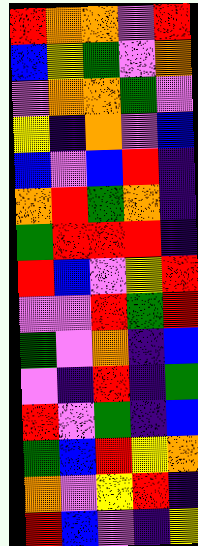[["red", "orange", "orange", "violet", "red"], ["blue", "yellow", "green", "violet", "orange"], ["violet", "orange", "orange", "green", "violet"], ["yellow", "indigo", "orange", "violet", "blue"], ["blue", "violet", "blue", "red", "indigo"], ["orange", "red", "green", "orange", "indigo"], ["green", "red", "red", "red", "indigo"], ["red", "blue", "violet", "yellow", "red"], ["violet", "violet", "red", "green", "red"], ["green", "violet", "orange", "indigo", "blue"], ["violet", "indigo", "red", "indigo", "green"], ["red", "violet", "green", "indigo", "blue"], ["green", "blue", "red", "yellow", "orange"], ["orange", "violet", "yellow", "red", "indigo"], ["red", "blue", "violet", "indigo", "yellow"]]